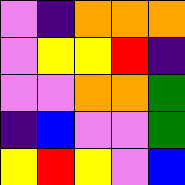[["violet", "indigo", "orange", "orange", "orange"], ["violet", "yellow", "yellow", "red", "indigo"], ["violet", "violet", "orange", "orange", "green"], ["indigo", "blue", "violet", "violet", "green"], ["yellow", "red", "yellow", "violet", "blue"]]